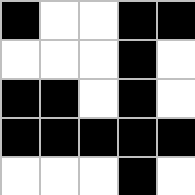[["black", "white", "white", "black", "black"], ["white", "white", "white", "black", "white"], ["black", "black", "white", "black", "white"], ["black", "black", "black", "black", "black"], ["white", "white", "white", "black", "white"]]